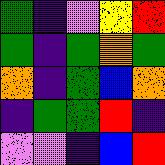[["green", "indigo", "violet", "yellow", "red"], ["green", "indigo", "green", "orange", "green"], ["orange", "indigo", "green", "blue", "orange"], ["indigo", "green", "green", "red", "indigo"], ["violet", "violet", "indigo", "blue", "red"]]